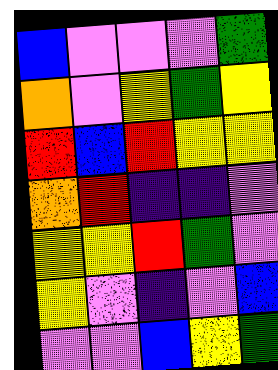[["blue", "violet", "violet", "violet", "green"], ["orange", "violet", "yellow", "green", "yellow"], ["red", "blue", "red", "yellow", "yellow"], ["orange", "red", "indigo", "indigo", "violet"], ["yellow", "yellow", "red", "green", "violet"], ["yellow", "violet", "indigo", "violet", "blue"], ["violet", "violet", "blue", "yellow", "green"]]